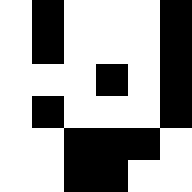[["white", "black", "white", "white", "white", "black"], ["white", "black", "white", "white", "white", "black"], ["white", "white", "white", "black", "white", "black"], ["white", "black", "white", "white", "white", "black"], ["white", "white", "black", "black", "black", "white"], ["white", "white", "black", "black", "white", "white"]]